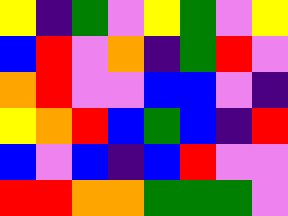[["yellow", "indigo", "green", "violet", "yellow", "green", "violet", "yellow"], ["blue", "red", "violet", "orange", "indigo", "green", "red", "violet"], ["orange", "red", "violet", "violet", "blue", "blue", "violet", "indigo"], ["yellow", "orange", "red", "blue", "green", "blue", "indigo", "red"], ["blue", "violet", "blue", "indigo", "blue", "red", "violet", "violet"], ["red", "red", "orange", "orange", "green", "green", "green", "violet"]]